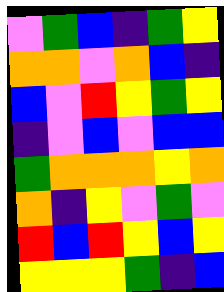[["violet", "green", "blue", "indigo", "green", "yellow"], ["orange", "orange", "violet", "orange", "blue", "indigo"], ["blue", "violet", "red", "yellow", "green", "yellow"], ["indigo", "violet", "blue", "violet", "blue", "blue"], ["green", "orange", "orange", "orange", "yellow", "orange"], ["orange", "indigo", "yellow", "violet", "green", "violet"], ["red", "blue", "red", "yellow", "blue", "yellow"], ["yellow", "yellow", "yellow", "green", "indigo", "blue"]]